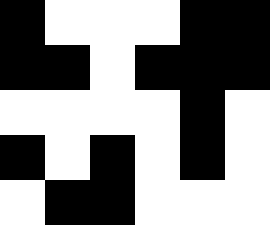[["black", "white", "white", "white", "black", "black"], ["black", "black", "white", "black", "black", "black"], ["white", "white", "white", "white", "black", "white"], ["black", "white", "black", "white", "black", "white"], ["white", "black", "black", "white", "white", "white"]]